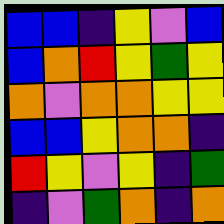[["blue", "blue", "indigo", "yellow", "violet", "blue"], ["blue", "orange", "red", "yellow", "green", "yellow"], ["orange", "violet", "orange", "orange", "yellow", "yellow"], ["blue", "blue", "yellow", "orange", "orange", "indigo"], ["red", "yellow", "violet", "yellow", "indigo", "green"], ["indigo", "violet", "green", "orange", "indigo", "orange"]]